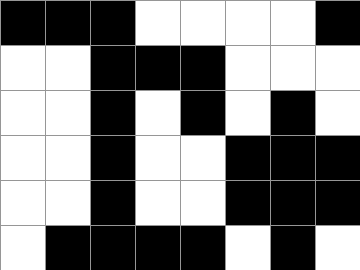[["black", "black", "black", "white", "white", "white", "white", "black"], ["white", "white", "black", "black", "black", "white", "white", "white"], ["white", "white", "black", "white", "black", "white", "black", "white"], ["white", "white", "black", "white", "white", "black", "black", "black"], ["white", "white", "black", "white", "white", "black", "black", "black"], ["white", "black", "black", "black", "black", "white", "black", "white"]]